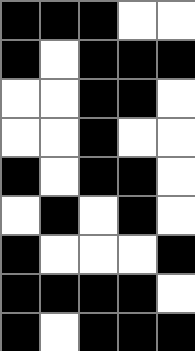[["black", "black", "black", "white", "white"], ["black", "white", "black", "black", "black"], ["white", "white", "black", "black", "white"], ["white", "white", "black", "white", "white"], ["black", "white", "black", "black", "white"], ["white", "black", "white", "black", "white"], ["black", "white", "white", "white", "black"], ["black", "black", "black", "black", "white"], ["black", "white", "black", "black", "black"]]